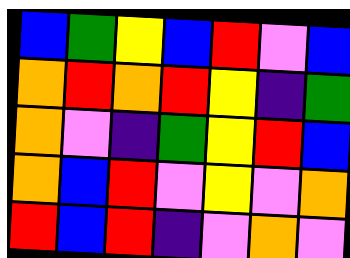[["blue", "green", "yellow", "blue", "red", "violet", "blue"], ["orange", "red", "orange", "red", "yellow", "indigo", "green"], ["orange", "violet", "indigo", "green", "yellow", "red", "blue"], ["orange", "blue", "red", "violet", "yellow", "violet", "orange"], ["red", "blue", "red", "indigo", "violet", "orange", "violet"]]